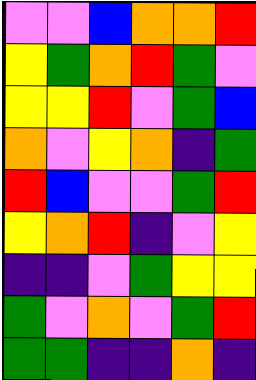[["violet", "violet", "blue", "orange", "orange", "red"], ["yellow", "green", "orange", "red", "green", "violet"], ["yellow", "yellow", "red", "violet", "green", "blue"], ["orange", "violet", "yellow", "orange", "indigo", "green"], ["red", "blue", "violet", "violet", "green", "red"], ["yellow", "orange", "red", "indigo", "violet", "yellow"], ["indigo", "indigo", "violet", "green", "yellow", "yellow"], ["green", "violet", "orange", "violet", "green", "red"], ["green", "green", "indigo", "indigo", "orange", "indigo"]]